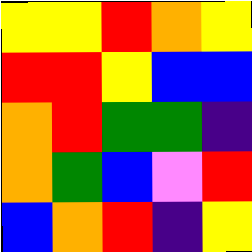[["yellow", "yellow", "red", "orange", "yellow"], ["red", "red", "yellow", "blue", "blue"], ["orange", "red", "green", "green", "indigo"], ["orange", "green", "blue", "violet", "red"], ["blue", "orange", "red", "indigo", "yellow"]]